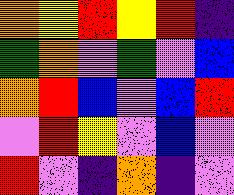[["orange", "yellow", "red", "yellow", "red", "indigo"], ["green", "orange", "violet", "green", "violet", "blue"], ["orange", "red", "blue", "violet", "blue", "red"], ["violet", "red", "yellow", "violet", "blue", "violet"], ["red", "violet", "indigo", "orange", "indigo", "violet"]]